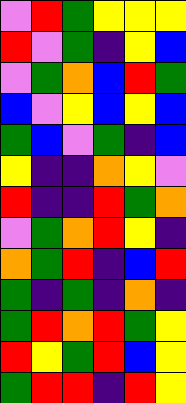[["violet", "red", "green", "yellow", "yellow", "yellow"], ["red", "violet", "green", "indigo", "yellow", "blue"], ["violet", "green", "orange", "blue", "red", "green"], ["blue", "violet", "yellow", "blue", "yellow", "blue"], ["green", "blue", "violet", "green", "indigo", "blue"], ["yellow", "indigo", "indigo", "orange", "yellow", "violet"], ["red", "indigo", "indigo", "red", "green", "orange"], ["violet", "green", "orange", "red", "yellow", "indigo"], ["orange", "green", "red", "indigo", "blue", "red"], ["green", "indigo", "green", "indigo", "orange", "indigo"], ["green", "red", "orange", "red", "green", "yellow"], ["red", "yellow", "green", "red", "blue", "yellow"], ["green", "red", "red", "indigo", "red", "yellow"]]